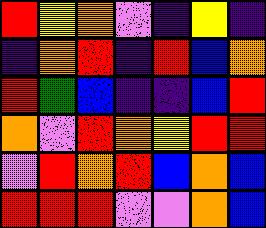[["red", "yellow", "orange", "violet", "indigo", "yellow", "indigo"], ["indigo", "orange", "red", "indigo", "red", "blue", "orange"], ["red", "green", "blue", "indigo", "indigo", "blue", "red"], ["orange", "violet", "red", "orange", "yellow", "red", "red"], ["violet", "red", "orange", "red", "blue", "orange", "blue"], ["red", "red", "red", "violet", "violet", "orange", "blue"]]